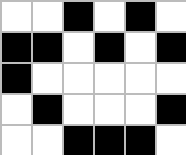[["white", "white", "black", "white", "black", "white"], ["black", "black", "white", "black", "white", "black"], ["black", "white", "white", "white", "white", "white"], ["white", "black", "white", "white", "white", "black"], ["white", "white", "black", "black", "black", "white"]]